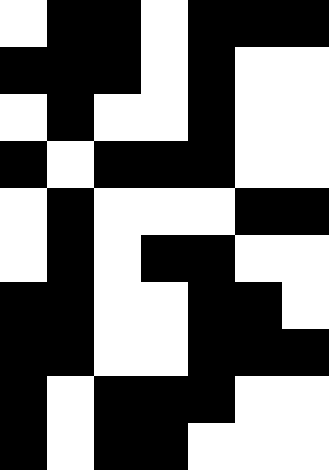[["white", "black", "black", "white", "black", "black", "black"], ["black", "black", "black", "white", "black", "white", "white"], ["white", "black", "white", "white", "black", "white", "white"], ["black", "white", "black", "black", "black", "white", "white"], ["white", "black", "white", "white", "white", "black", "black"], ["white", "black", "white", "black", "black", "white", "white"], ["black", "black", "white", "white", "black", "black", "white"], ["black", "black", "white", "white", "black", "black", "black"], ["black", "white", "black", "black", "black", "white", "white"], ["black", "white", "black", "black", "white", "white", "white"]]